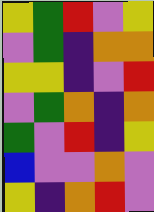[["yellow", "green", "red", "violet", "yellow"], ["violet", "green", "indigo", "orange", "orange"], ["yellow", "yellow", "indigo", "violet", "red"], ["violet", "green", "orange", "indigo", "orange"], ["green", "violet", "red", "indigo", "yellow"], ["blue", "violet", "violet", "orange", "violet"], ["yellow", "indigo", "orange", "red", "violet"]]